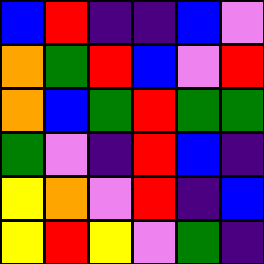[["blue", "red", "indigo", "indigo", "blue", "violet"], ["orange", "green", "red", "blue", "violet", "red"], ["orange", "blue", "green", "red", "green", "green"], ["green", "violet", "indigo", "red", "blue", "indigo"], ["yellow", "orange", "violet", "red", "indigo", "blue"], ["yellow", "red", "yellow", "violet", "green", "indigo"]]